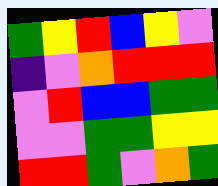[["green", "yellow", "red", "blue", "yellow", "violet"], ["indigo", "violet", "orange", "red", "red", "red"], ["violet", "red", "blue", "blue", "green", "green"], ["violet", "violet", "green", "green", "yellow", "yellow"], ["red", "red", "green", "violet", "orange", "green"]]